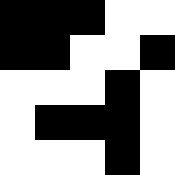[["black", "black", "black", "white", "white"], ["black", "black", "white", "white", "black"], ["white", "white", "white", "black", "white"], ["white", "black", "black", "black", "white"], ["white", "white", "white", "black", "white"]]